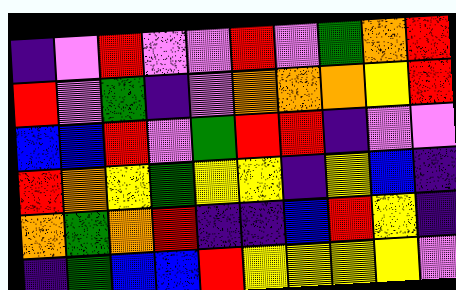[["indigo", "violet", "red", "violet", "violet", "red", "violet", "green", "orange", "red"], ["red", "violet", "green", "indigo", "violet", "orange", "orange", "orange", "yellow", "red"], ["blue", "blue", "red", "violet", "green", "red", "red", "indigo", "violet", "violet"], ["red", "orange", "yellow", "green", "yellow", "yellow", "indigo", "yellow", "blue", "indigo"], ["orange", "green", "orange", "red", "indigo", "indigo", "blue", "red", "yellow", "indigo"], ["indigo", "green", "blue", "blue", "red", "yellow", "yellow", "yellow", "yellow", "violet"]]